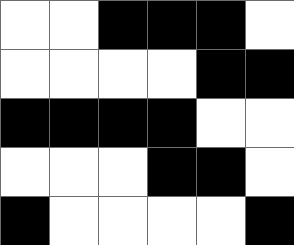[["white", "white", "black", "black", "black", "white"], ["white", "white", "white", "white", "black", "black"], ["black", "black", "black", "black", "white", "white"], ["white", "white", "white", "black", "black", "white"], ["black", "white", "white", "white", "white", "black"]]